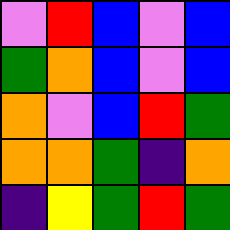[["violet", "red", "blue", "violet", "blue"], ["green", "orange", "blue", "violet", "blue"], ["orange", "violet", "blue", "red", "green"], ["orange", "orange", "green", "indigo", "orange"], ["indigo", "yellow", "green", "red", "green"]]